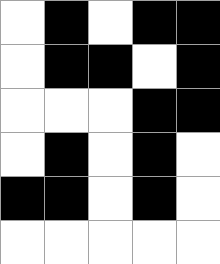[["white", "black", "white", "black", "black"], ["white", "black", "black", "white", "black"], ["white", "white", "white", "black", "black"], ["white", "black", "white", "black", "white"], ["black", "black", "white", "black", "white"], ["white", "white", "white", "white", "white"]]